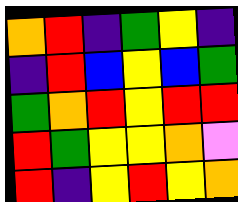[["orange", "red", "indigo", "green", "yellow", "indigo"], ["indigo", "red", "blue", "yellow", "blue", "green"], ["green", "orange", "red", "yellow", "red", "red"], ["red", "green", "yellow", "yellow", "orange", "violet"], ["red", "indigo", "yellow", "red", "yellow", "orange"]]